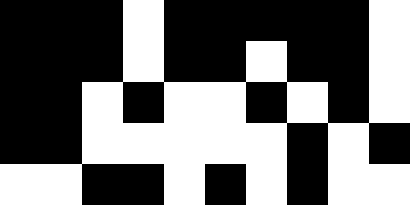[["black", "black", "black", "white", "black", "black", "black", "black", "black", "white"], ["black", "black", "black", "white", "black", "black", "white", "black", "black", "white"], ["black", "black", "white", "black", "white", "white", "black", "white", "black", "white"], ["black", "black", "white", "white", "white", "white", "white", "black", "white", "black"], ["white", "white", "black", "black", "white", "black", "white", "black", "white", "white"]]